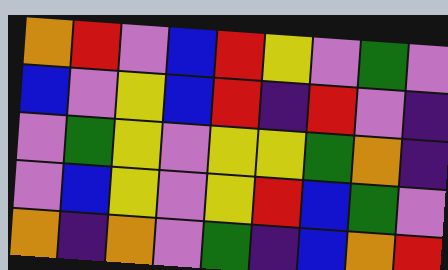[["orange", "red", "violet", "blue", "red", "yellow", "violet", "green", "violet"], ["blue", "violet", "yellow", "blue", "red", "indigo", "red", "violet", "indigo"], ["violet", "green", "yellow", "violet", "yellow", "yellow", "green", "orange", "indigo"], ["violet", "blue", "yellow", "violet", "yellow", "red", "blue", "green", "violet"], ["orange", "indigo", "orange", "violet", "green", "indigo", "blue", "orange", "red"]]